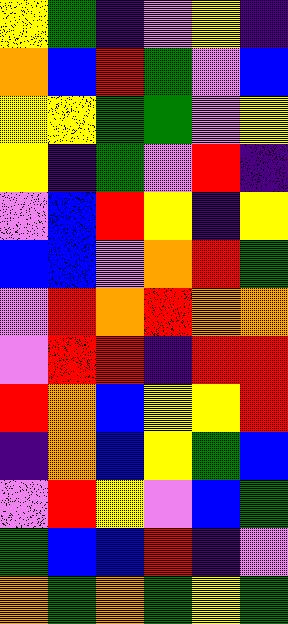[["yellow", "green", "indigo", "violet", "yellow", "indigo"], ["orange", "blue", "red", "green", "violet", "blue"], ["yellow", "yellow", "green", "green", "violet", "yellow"], ["yellow", "indigo", "green", "violet", "red", "indigo"], ["violet", "blue", "red", "yellow", "indigo", "yellow"], ["blue", "blue", "violet", "orange", "red", "green"], ["violet", "red", "orange", "red", "orange", "orange"], ["violet", "red", "red", "indigo", "red", "red"], ["red", "orange", "blue", "yellow", "yellow", "red"], ["indigo", "orange", "blue", "yellow", "green", "blue"], ["violet", "red", "yellow", "violet", "blue", "green"], ["green", "blue", "blue", "red", "indigo", "violet"], ["orange", "green", "orange", "green", "yellow", "green"]]